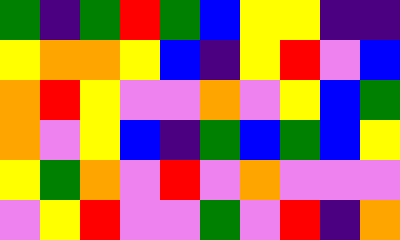[["green", "indigo", "green", "red", "green", "blue", "yellow", "yellow", "indigo", "indigo"], ["yellow", "orange", "orange", "yellow", "blue", "indigo", "yellow", "red", "violet", "blue"], ["orange", "red", "yellow", "violet", "violet", "orange", "violet", "yellow", "blue", "green"], ["orange", "violet", "yellow", "blue", "indigo", "green", "blue", "green", "blue", "yellow"], ["yellow", "green", "orange", "violet", "red", "violet", "orange", "violet", "violet", "violet"], ["violet", "yellow", "red", "violet", "violet", "green", "violet", "red", "indigo", "orange"]]